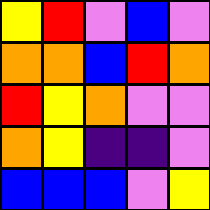[["yellow", "red", "violet", "blue", "violet"], ["orange", "orange", "blue", "red", "orange"], ["red", "yellow", "orange", "violet", "violet"], ["orange", "yellow", "indigo", "indigo", "violet"], ["blue", "blue", "blue", "violet", "yellow"]]